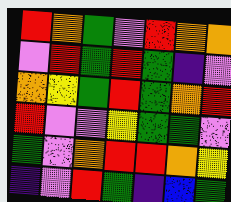[["red", "orange", "green", "violet", "red", "orange", "orange"], ["violet", "red", "green", "red", "green", "indigo", "violet"], ["orange", "yellow", "green", "red", "green", "orange", "red"], ["red", "violet", "violet", "yellow", "green", "green", "violet"], ["green", "violet", "orange", "red", "red", "orange", "yellow"], ["indigo", "violet", "red", "green", "indigo", "blue", "green"]]